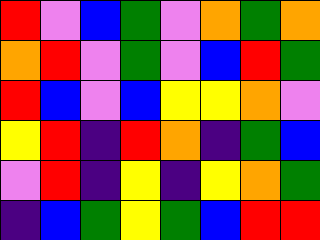[["red", "violet", "blue", "green", "violet", "orange", "green", "orange"], ["orange", "red", "violet", "green", "violet", "blue", "red", "green"], ["red", "blue", "violet", "blue", "yellow", "yellow", "orange", "violet"], ["yellow", "red", "indigo", "red", "orange", "indigo", "green", "blue"], ["violet", "red", "indigo", "yellow", "indigo", "yellow", "orange", "green"], ["indigo", "blue", "green", "yellow", "green", "blue", "red", "red"]]